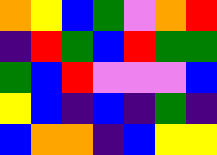[["orange", "yellow", "blue", "green", "violet", "orange", "red"], ["indigo", "red", "green", "blue", "red", "green", "green"], ["green", "blue", "red", "violet", "violet", "violet", "blue"], ["yellow", "blue", "indigo", "blue", "indigo", "green", "indigo"], ["blue", "orange", "orange", "indigo", "blue", "yellow", "yellow"]]